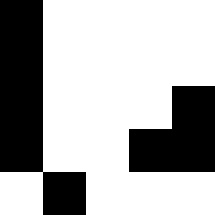[["black", "white", "white", "white", "white"], ["black", "white", "white", "white", "white"], ["black", "white", "white", "white", "black"], ["black", "white", "white", "black", "black"], ["white", "black", "white", "white", "white"]]